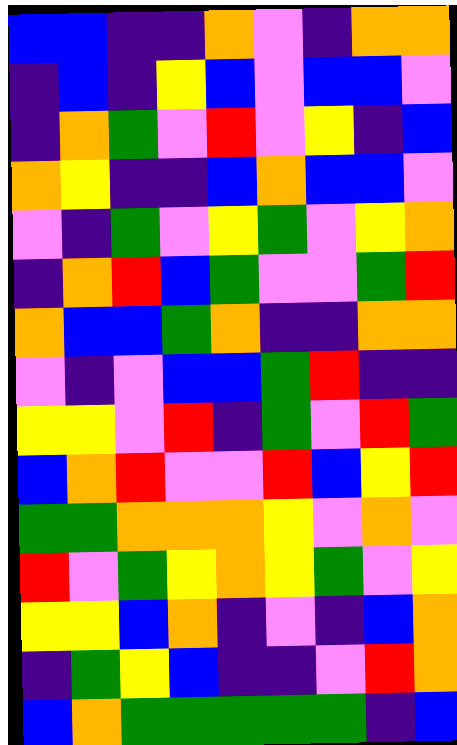[["blue", "blue", "indigo", "indigo", "orange", "violet", "indigo", "orange", "orange"], ["indigo", "blue", "indigo", "yellow", "blue", "violet", "blue", "blue", "violet"], ["indigo", "orange", "green", "violet", "red", "violet", "yellow", "indigo", "blue"], ["orange", "yellow", "indigo", "indigo", "blue", "orange", "blue", "blue", "violet"], ["violet", "indigo", "green", "violet", "yellow", "green", "violet", "yellow", "orange"], ["indigo", "orange", "red", "blue", "green", "violet", "violet", "green", "red"], ["orange", "blue", "blue", "green", "orange", "indigo", "indigo", "orange", "orange"], ["violet", "indigo", "violet", "blue", "blue", "green", "red", "indigo", "indigo"], ["yellow", "yellow", "violet", "red", "indigo", "green", "violet", "red", "green"], ["blue", "orange", "red", "violet", "violet", "red", "blue", "yellow", "red"], ["green", "green", "orange", "orange", "orange", "yellow", "violet", "orange", "violet"], ["red", "violet", "green", "yellow", "orange", "yellow", "green", "violet", "yellow"], ["yellow", "yellow", "blue", "orange", "indigo", "violet", "indigo", "blue", "orange"], ["indigo", "green", "yellow", "blue", "indigo", "indigo", "violet", "red", "orange"], ["blue", "orange", "green", "green", "green", "green", "green", "indigo", "blue"]]